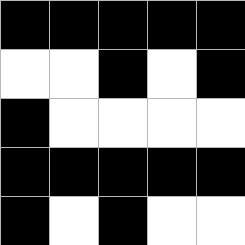[["black", "black", "black", "black", "black"], ["white", "white", "black", "white", "black"], ["black", "white", "white", "white", "white"], ["black", "black", "black", "black", "black"], ["black", "white", "black", "white", "white"]]